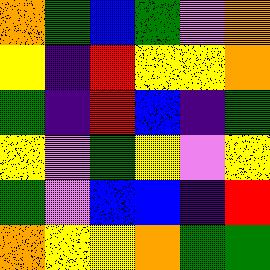[["orange", "green", "blue", "green", "violet", "orange"], ["yellow", "indigo", "red", "yellow", "yellow", "orange"], ["green", "indigo", "red", "blue", "indigo", "green"], ["yellow", "violet", "green", "yellow", "violet", "yellow"], ["green", "violet", "blue", "blue", "indigo", "red"], ["orange", "yellow", "yellow", "orange", "green", "green"]]